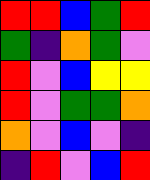[["red", "red", "blue", "green", "red"], ["green", "indigo", "orange", "green", "violet"], ["red", "violet", "blue", "yellow", "yellow"], ["red", "violet", "green", "green", "orange"], ["orange", "violet", "blue", "violet", "indigo"], ["indigo", "red", "violet", "blue", "red"]]